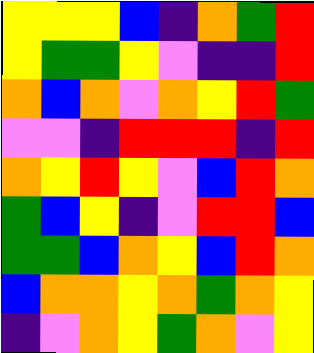[["yellow", "yellow", "yellow", "blue", "indigo", "orange", "green", "red"], ["yellow", "green", "green", "yellow", "violet", "indigo", "indigo", "red"], ["orange", "blue", "orange", "violet", "orange", "yellow", "red", "green"], ["violet", "violet", "indigo", "red", "red", "red", "indigo", "red"], ["orange", "yellow", "red", "yellow", "violet", "blue", "red", "orange"], ["green", "blue", "yellow", "indigo", "violet", "red", "red", "blue"], ["green", "green", "blue", "orange", "yellow", "blue", "red", "orange"], ["blue", "orange", "orange", "yellow", "orange", "green", "orange", "yellow"], ["indigo", "violet", "orange", "yellow", "green", "orange", "violet", "yellow"]]